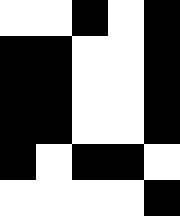[["white", "white", "black", "white", "black"], ["black", "black", "white", "white", "black"], ["black", "black", "white", "white", "black"], ["black", "black", "white", "white", "black"], ["black", "white", "black", "black", "white"], ["white", "white", "white", "white", "black"]]